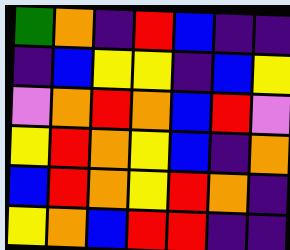[["green", "orange", "indigo", "red", "blue", "indigo", "indigo"], ["indigo", "blue", "yellow", "yellow", "indigo", "blue", "yellow"], ["violet", "orange", "red", "orange", "blue", "red", "violet"], ["yellow", "red", "orange", "yellow", "blue", "indigo", "orange"], ["blue", "red", "orange", "yellow", "red", "orange", "indigo"], ["yellow", "orange", "blue", "red", "red", "indigo", "indigo"]]